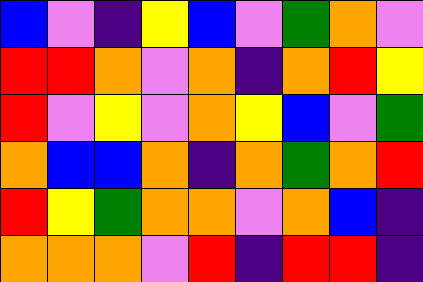[["blue", "violet", "indigo", "yellow", "blue", "violet", "green", "orange", "violet"], ["red", "red", "orange", "violet", "orange", "indigo", "orange", "red", "yellow"], ["red", "violet", "yellow", "violet", "orange", "yellow", "blue", "violet", "green"], ["orange", "blue", "blue", "orange", "indigo", "orange", "green", "orange", "red"], ["red", "yellow", "green", "orange", "orange", "violet", "orange", "blue", "indigo"], ["orange", "orange", "orange", "violet", "red", "indigo", "red", "red", "indigo"]]